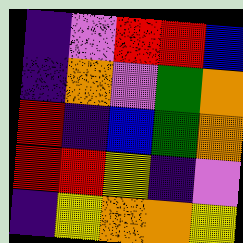[["indigo", "violet", "red", "red", "blue"], ["indigo", "orange", "violet", "green", "orange"], ["red", "indigo", "blue", "green", "orange"], ["red", "red", "yellow", "indigo", "violet"], ["indigo", "yellow", "orange", "orange", "yellow"]]